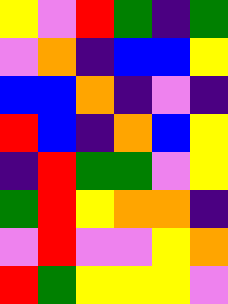[["yellow", "violet", "red", "green", "indigo", "green"], ["violet", "orange", "indigo", "blue", "blue", "yellow"], ["blue", "blue", "orange", "indigo", "violet", "indigo"], ["red", "blue", "indigo", "orange", "blue", "yellow"], ["indigo", "red", "green", "green", "violet", "yellow"], ["green", "red", "yellow", "orange", "orange", "indigo"], ["violet", "red", "violet", "violet", "yellow", "orange"], ["red", "green", "yellow", "yellow", "yellow", "violet"]]